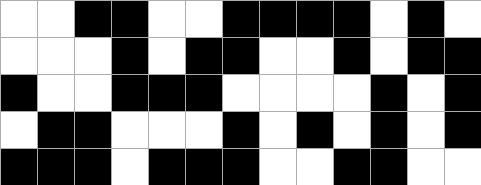[["white", "white", "black", "black", "white", "white", "black", "black", "black", "black", "white", "black", "white"], ["white", "white", "white", "black", "white", "black", "black", "white", "white", "black", "white", "black", "black"], ["black", "white", "white", "black", "black", "black", "white", "white", "white", "white", "black", "white", "black"], ["white", "black", "black", "white", "white", "white", "black", "white", "black", "white", "black", "white", "black"], ["black", "black", "black", "white", "black", "black", "black", "white", "white", "black", "black", "white", "white"]]